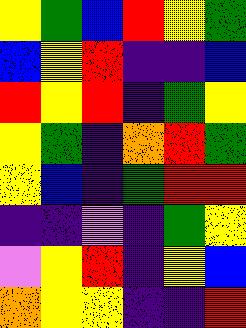[["yellow", "green", "blue", "red", "yellow", "green"], ["blue", "yellow", "red", "indigo", "indigo", "blue"], ["red", "yellow", "red", "indigo", "green", "yellow"], ["yellow", "green", "indigo", "orange", "red", "green"], ["yellow", "blue", "indigo", "green", "red", "red"], ["indigo", "indigo", "violet", "indigo", "green", "yellow"], ["violet", "yellow", "red", "indigo", "yellow", "blue"], ["orange", "yellow", "yellow", "indigo", "indigo", "red"]]